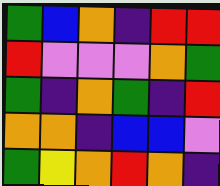[["green", "blue", "orange", "indigo", "red", "red"], ["red", "violet", "violet", "violet", "orange", "green"], ["green", "indigo", "orange", "green", "indigo", "red"], ["orange", "orange", "indigo", "blue", "blue", "violet"], ["green", "yellow", "orange", "red", "orange", "indigo"]]